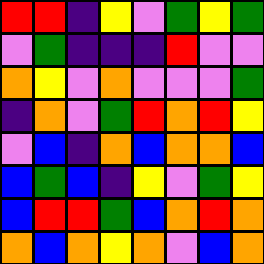[["red", "red", "indigo", "yellow", "violet", "green", "yellow", "green"], ["violet", "green", "indigo", "indigo", "indigo", "red", "violet", "violet"], ["orange", "yellow", "violet", "orange", "violet", "violet", "violet", "green"], ["indigo", "orange", "violet", "green", "red", "orange", "red", "yellow"], ["violet", "blue", "indigo", "orange", "blue", "orange", "orange", "blue"], ["blue", "green", "blue", "indigo", "yellow", "violet", "green", "yellow"], ["blue", "red", "red", "green", "blue", "orange", "red", "orange"], ["orange", "blue", "orange", "yellow", "orange", "violet", "blue", "orange"]]